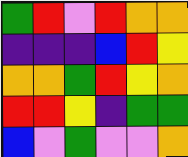[["green", "red", "violet", "red", "orange", "orange"], ["indigo", "indigo", "indigo", "blue", "red", "yellow"], ["orange", "orange", "green", "red", "yellow", "orange"], ["red", "red", "yellow", "indigo", "green", "green"], ["blue", "violet", "green", "violet", "violet", "orange"]]